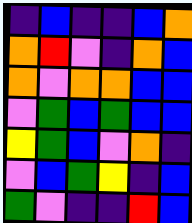[["indigo", "blue", "indigo", "indigo", "blue", "orange"], ["orange", "red", "violet", "indigo", "orange", "blue"], ["orange", "violet", "orange", "orange", "blue", "blue"], ["violet", "green", "blue", "green", "blue", "blue"], ["yellow", "green", "blue", "violet", "orange", "indigo"], ["violet", "blue", "green", "yellow", "indigo", "blue"], ["green", "violet", "indigo", "indigo", "red", "blue"]]